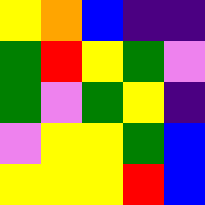[["yellow", "orange", "blue", "indigo", "indigo"], ["green", "red", "yellow", "green", "violet"], ["green", "violet", "green", "yellow", "indigo"], ["violet", "yellow", "yellow", "green", "blue"], ["yellow", "yellow", "yellow", "red", "blue"]]